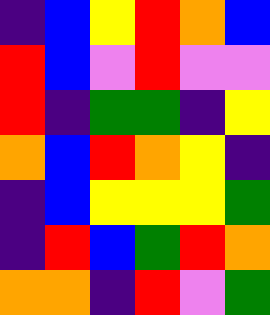[["indigo", "blue", "yellow", "red", "orange", "blue"], ["red", "blue", "violet", "red", "violet", "violet"], ["red", "indigo", "green", "green", "indigo", "yellow"], ["orange", "blue", "red", "orange", "yellow", "indigo"], ["indigo", "blue", "yellow", "yellow", "yellow", "green"], ["indigo", "red", "blue", "green", "red", "orange"], ["orange", "orange", "indigo", "red", "violet", "green"]]